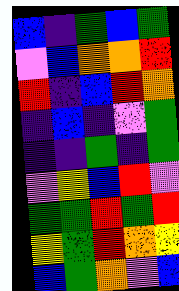[["blue", "indigo", "green", "blue", "green"], ["violet", "blue", "orange", "orange", "red"], ["red", "indigo", "blue", "red", "orange"], ["indigo", "blue", "indigo", "violet", "green"], ["indigo", "indigo", "green", "indigo", "green"], ["violet", "yellow", "blue", "red", "violet"], ["green", "green", "red", "green", "red"], ["yellow", "green", "red", "orange", "yellow"], ["blue", "green", "orange", "violet", "blue"]]